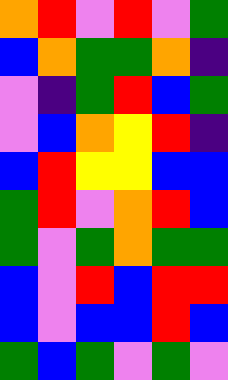[["orange", "red", "violet", "red", "violet", "green"], ["blue", "orange", "green", "green", "orange", "indigo"], ["violet", "indigo", "green", "red", "blue", "green"], ["violet", "blue", "orange", "yellow", "red", "indigo"], ["blue", "red", "yellow", "yellow", "blue", "blue"], ["green", "red", "violet", "orange", "red", "blue"], ["green", "violet", "green", "orange", "green", "green"], ["blue", "violet", "red", "blue", "red", "red"], ["blue", "violet", "blue", "blue", "red", "blue"], ["green", "blue", "green", "violet", "green", "violet"]]